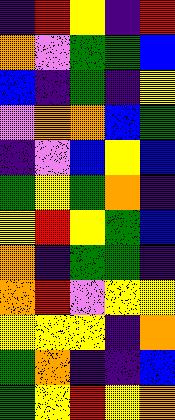[["indigo", "red", "yellow", "indigo", "red"], ["orange", "violet", "green", "green", "blue"], ["blue", "indigo", "green", "indigo", "yellow"], ["violet", "orange", "orange", "blue", "green"], ["indigo", "violet", "blue", "yellow", "blue"], ["green", "yellow", "green", "orange", "indigo"], ["yellow", "red", "yellow", "green", "blue"], ["orange", "indigo", "green", "green", "indigo"], ["orange", "red", "violet", "yellow", "yellow"], ["yellow", "yellow", "yellow", "indigo", "orange"], ["green", "orange", "indigo", "indigo", "blue"], ["green", "yellow", "red", "yellow", "orange"]]